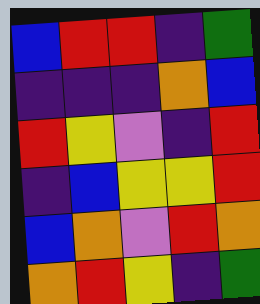[["blue", "red", "red", "indigo", "green"], ["indigo", "indigo", "indigo", "orange", "blue"], ["red", "yellow", "violet", "indigo", "red"], ["indigo", "blue", "yellow", "yellow", "red"], ["blue", "orange", "violet", "red", "orange"], ["orange", "red", "yellow", "indigo", "green"]]